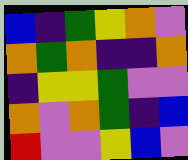[["blue", "indigo", "green", "yellow", "orange", "violet"], ["orange", "green", "orange", "indigo", "indigo", "orange"], ["indigo", "yellow", "yellow", "green", "violet", "violet"], ["orange", "violet", "orange", "green", "indigo", "blue"], ["red", "violet", "violet", "yellow", "blue", "violet"]]